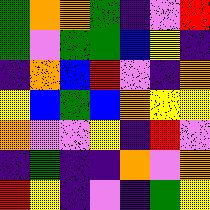[["green", "orange", "orange", "green", "indigo", "violet", "red"], ["green", "violet", "green", "green", "blue", "yellow", "indigo"], ["indigo", "orange", "blue", "red", "violet", "indigo", "orange"], ["yellow", "blue", "green", "blue", "orange", "yellow", "yellow"], ["orange", "violet", "violet", "yellow", "indigo", "red", "violet"], ["indigo", "green", "indigo", "indigo", "orange", "violet", "orange"], ["red", "yellow", "indigo", "violet", "indigo", "green", "yellow"]]